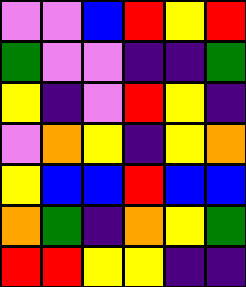[["violet", "violet", "blue", "red", "yellow", "red"], ["green", "violet", "violet", "indigo", "indigo", "green"], ["yellow", "indigo", "violet", "red", "yellow", "indigo"], ["violet", "orange", "yellow", "indigo", "yellow", "orange"], ["yellow", "blue", "blue", "red", "blue", "blue"], ["orange", "green", "indigo", "orange", "yellow", "green"], ["red", "red", "yellow", "yellow", "indigo", "indigo"]]